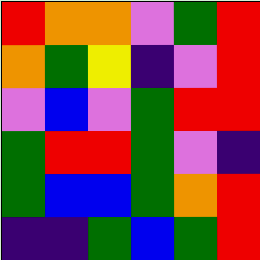[["red", "orange", "orange", "violet", "green", "red"], ["orange", "green", "yellow", "indigo", "violet", "red"], ["violet", "blue", "violet", "green", "red", "red"], ["green", "red", "red", "green", "violet", "indigo"], ["green", "blue", "blue", "green", "orange", "red"], ["indigo", "indigo", "green", "blue", "green", "red"]]